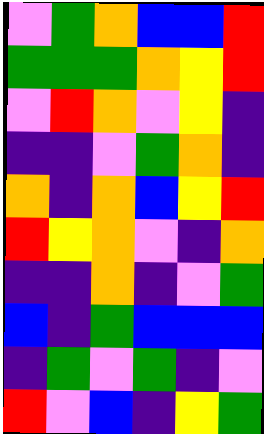[["violet", "green", "orange", "blue", "blue", "red"], ["green", "green", "green", "orange", "yellow", "red"], ["violet", "red", "orange", "violet", "yellow", "indigo"], ["indigo", "indigo", "violet", "green", "orange", "indigo"], ["orange", "indigo", "orange", "blue", "yellow", "red"], ["red", "yellow", "orange", "violet", "indigo", "orange"], ["indigo", "indigo", "orange", "indigo", "violet", "green"], ["blue", "indigo", "green", "blue", "blue", "blue"], ["indigo", "green", "violet", "green", "indigo", "violet"], ["red", "violet", "blue", "indigo", "yellow", "green"]]